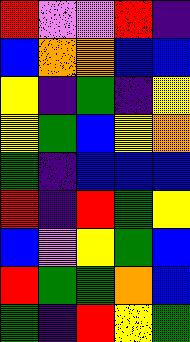[["red", "violet", "violet", "red", "indigo"], ["blue", "orange", "orange", "blue", "blue"], ["yellow", "indigo", "green", "indigo", "yellow"], ["yellow", "green", "blue", "yellow", "orange"], ["green", "indigo", "blue", "blue", "blue"], ["red", "indigo", "red", "green", "yellow"], ["blue", "violet", "yellow", "green", "blue"], ["red", "green", "green", "orange", "blue"], ["green", "indigo", "red", "yellow", "green"]]